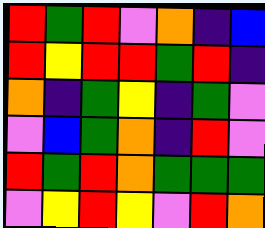[["red", "green", "red", "violet", "orange", "indigo", "blue"], ["red", "yellow", "red", "red", "green", "red", "indigo"], ["orange", "indigo", "green", "yellow", "indigo", "green", "violet"], ["violet", "blue", "green", "orange", "indigo", "red", "violet"], ["red", "green", "red", "orange", "green", "green", "green"], ["violet", "yellow", "red", "yellow", "violet", "red", "orange"]]